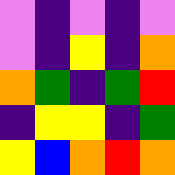[["violet", "indigo", "violet", "indigo", "violet"], ["violet", "indigo", "yellow", "indigo", "orange"], ["orange", "green", "indigo", "green", "red"], ["indigo", "yellow", "yellow", "indigo", "green"], ["yellow", "blue", "orange", "red", "orange"]]